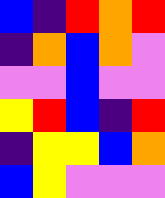[["blue", "indigo", "red", "orange", "red"], ["indigo", "orange", "blue", "orange", "violet"], ["violet", "violet", "blue", "violet", "violet"], ["yellow", "red", "blue", "indigo", "red"], ["indigo", "yellow", "yellow", "blue", "orange"], ["blue", "yellow", "violet", "violet", "violet"]]